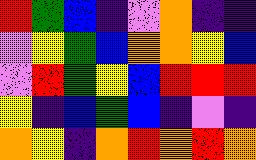[["red", "green", "blue", "indigo", "violet", "orange", "indigo", "indigo"], ["violet", "yellow", "green", "blue", "orange", "orange", "yellow", "blue"], ["violet", "red", "green", "yellow", "blue", "red", "red", "red"], ["yellow", "indigo", "blue", "green", "blue", "indigo", "violet", "indigo"], ["orange", "yellow", "indigo", "orange", "red", "orange", "red", "orange"]]